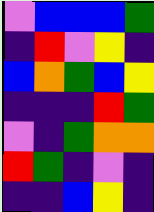[["violet", "blue", "blue", "blue", "green"], ["indigo", "red", "violet", "yellow", "indigo"], ["blue", "orange", "green", "blue", "yellow"], ["indigo", "indigo", "indigo", "red", "green"], ["violet", "indigo", "green", "orange", "orange"], ["red", "green", "indigo", "violet", "indigo"], ["indigo", "indigo", "blue", "yellow", "indigo"]]